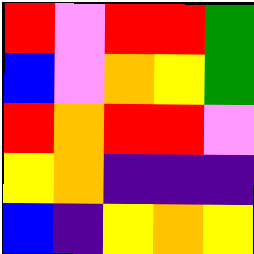[["red", "violet", "red", "red", "green"], ["blue", "violet", "orange", "yellow", "green"], ["red", "orange", "red", "red", "violet"], ["yellow", "orange", "indigo", "indigo", "indigo"], ["blue", "indigo", "yellow", "orange", "yellow"]]